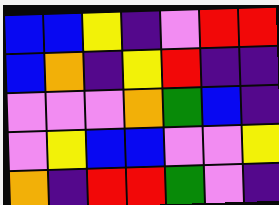[["blue", "blue", "yellow", "indigo", "violet", "red", "red"], ["blue", "orange", "indigo", "yellow", "red", "indigo", "indigo"], ["violet", "violet", "violet", "orange", "green", "blue", "indigo"], ["violet", "yellow", "blue", "blue", "violet", "violet", "yellow"], ["orange", "indigo", "red", "red", "green", "violet", "indigo"]]